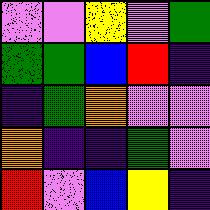[["violet", "violet", "yellow", "violet", "green"], ["green", "green", "blue", "red", "indigo"], ["indigo", "green", "orange", "violet", "violet"], ["orange", "indigo", "indigo", "green", "violet"], ["red", "violet", "blue", "yellow", "indigo"]]